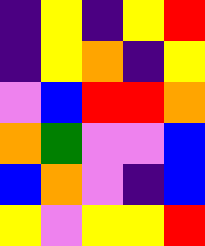[["indigo", "yellow", "indigo", "yellow", "red"], ["indigo", "yellow", "orange", "indigo", "yellow"], ["violet", "blue", "red", "red", "orange"], ["orange", "green", "violet", "violet", "blue"], ["blue", "orange", "violet", "indigo", "blue"], ["yellow", "violet", "yellow", "yellow", "red"]]